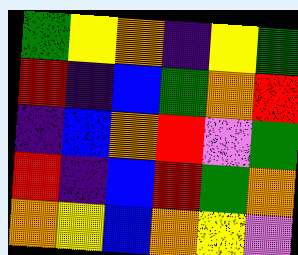[["green", "yellow", "orange", "indigo", "yellow", "green"], ["red", "indigo", "blue", "green", "orange", "red"], ["indigo", "blue", "orange", "red", "violet", "green"], ["red", "indigo", "blue", "red", "green", "orange"], ["orange", "yellow", "blue", "orange", "yellow", "violet"]]